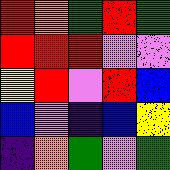[["red", "orange", "green", "red", "green"], ["red", "red", "red", "violet", "violet"], ["yellow", "red", "violet", "red", "blue"], ["blue", "violet", "indigo", "blue", "yellow"], ["indigo", "orange", "green", "violet", "green"]]